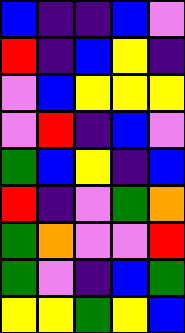[["blue", "indigo", "indigo", "blue", "violet"], ["red", "indigo", "blue", "yellow", "indigo"], ["violet", "blue", "yellow", "yellow", "yellow"], ["violet", "red", "indigo", "blue", "violet"], ["green", "blue", "yellow", "indigo", "blue"], ["red", "indigo", "violet", "green", "orange"], ["green", "orange", "violet", "violet", "red"], ["green", "violet", "indigo", "blue", "green"], ["yellow", "yellow", "green", "yellow", "blue"]]